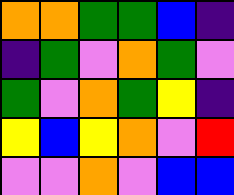[["orange", "orange", "green", "green", "blue", "indigo"], ["indigo", "green", "violet", "orange", "green", "violet"], ["green", "violet", "orange", "green", "yellow", "indigo"], ["yellow", "blue", "yellow", "orange", "violet", "red"], ["violet", "violet", "orange", "violet", "blue", "blue"]]